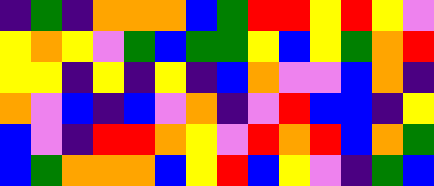[["indigo", "green", "indigo", "orange", "orange", "orange", "blue", "green", "red", "red", "yellow", "red", "yellow", "violet"], ["yellow", "orange", "yellow", "violet", "green", "blue", "green", "green", "yellow", "blue", "yellow", "green", "orange", "red"], ["yellow", "yellow", "indigo", "yellow", "indigo", "yellow", "indigo", "blue", "orange", "violet", "violet", "blue", "orange", "indigo"], ["orange", "violet", "blue", "indigo", "blue", "violet", "orange", "indigo", "violet", "red", "blue", "blue", "indigo", "yellow"], ["blue", "violet", "indigo", "red", "red", "orange", "yellow", "violet", "red", "orange", "red", "blue", "orange", "green"], ["blue", "green", "orange", "orange", "orange", "blue", "yellow", "red", "blue", "yellow", "violet", "indigo", "green", "blue"]]